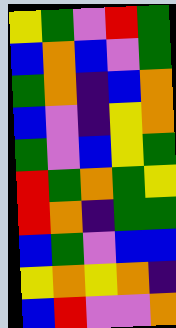[["yellow", "green", "violet", "red", "green"], ["blue", "orange", "blue", "violet", "green"], ["green", "orange", "indigo", "blue", "orange"], ["blue", "violet", "indigo", "yellow", "orange"], ["green", "violet", "blue", "yellow", "green"], ["red", "green", "orange", "green", "yellow"], ["red", "orange", "indigo", "green", "green"], ["blue", "green", "violet", "blue", "blue"], ["yellow", "orange", "yellow", "orange", "indigo"], ["blue", "red", "violet", "violet", "orange"]]